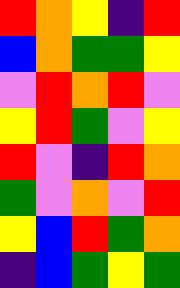[["red", "orange", "yellow", "indigo", "red"], ["blue", "orange", "green", "green", "yellow"], ["violet", "red", "orange", "red", "violet"], ["yellow", "red", "green", "violet", "yellow"], ["red", "violet", "indigo", "red", "orange"], ["green", "violet", "orange", "violet", "red"], ["yellow", "blue", "red", "green", "orange"], ["indigo", "blue", "green", "yellow", "green"]]